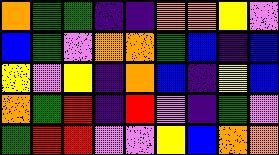[["orange", "green", "green", "indigo", "indigo", "orange", "orange", "yellow", "violet"], ["blue", "green", "violet", "orange", "orange", "green", "blue", "indigo", "blue"], ["yellow", "violet", "yellow", "indigo", "orange", "blue", "indigo", "yellow", "blue"], ["orange", "green", "red", "indigo", "red", "violet", "indigo", "green", "violet"], ["green", "red", "red", "violet", "violet", "yellow", "blue", "orange", "orange"]]